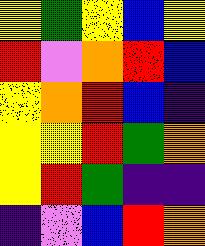[["yellow", "green", "yellow", "blue", "yellow"], ["red", "violet", "orange", "red", "blue"], ["yellow", "orange", "red", "blue", "indigo"], ["yellow", "yellow", "red", "green", "orange"], ["yellow", "red", "green", "indigo", "indigo"], ["indigo", "violet", "blue", "red", "orange"]]